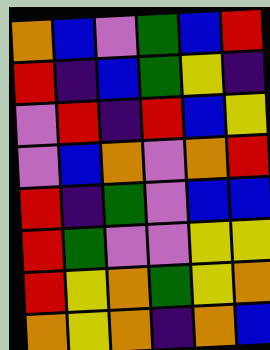[["orange", "blue", "violet", "green", "blue", "red"], ["red", "indigo", "blue", "green", "yellow", "indigo"], ["violet", "red", "indigo", "red", "blue", "yellow"], ["violet", "blue", "orange", "violet", "orange", "red"], ["red", "indigo", "green", "violet", "blue", "blue"], ["red", "green", "violet", "violet", "yellow", "yellow"], ["red", "yellow", "orange", "green", "yellow", "orange"], ["orange", "yellow", "orange", "indigo", "orange", "blue"]]